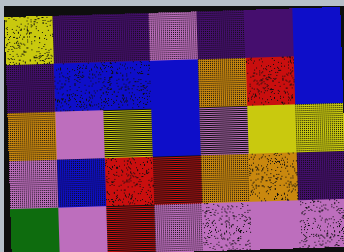[["yellow", "indigo", "indigo", "violet", "indigo", "indigo", "blue"], ["indigo", "blue", "blue", "blue", "orange", "red", "blue"], ["orange", "violet", "yellow", "blue", "violet", "yellow", "yellow"], ["violet", "blue", "red", "red", "orange", "orange", "indigo"], ["green", "violet", "red", "violet", "violet", "violet", "violet"]]